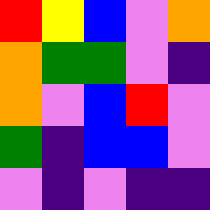[["red", "yellow", "blue", "violet", "orange"], ["orange", "green", "green", "violet", "indigo"], ["orange", "violet", "blue", "red", "violet"], ["green", "indigo", "blue", "blue", "violet"], ["violet", "indigo", "violet", "indigo", "indigo"]]